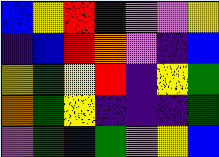[["blue", "yellow", "red", "indigo", "violet", "violet", "yellow"], ["indigo", "blue", "red", "orange", "violet", "indigo", "blue"], ["yellow", "green", "yellow", "red", "indigo", "yellow", "green"], ["orange", "green", "yellow", "indigo", "indigo", "indigo", "green"], ["violet", "green", "indigo", "green", "violet", "yellow", "blue"]]